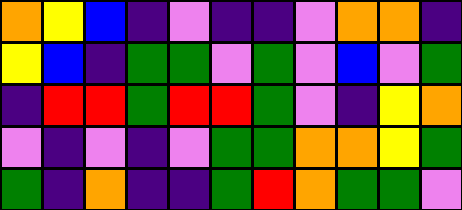[["orange", "yellow", "blue", "indigo", "violet", "indigo", "indigo", "violet", "orange", "orange", "indigo"], ["yellow", "blue", "indigo", "green", "green", "violet", "green", "violet", "blue", "violet", "green"], ["indigo", "red", "red", "green", "red", "red", "green", "violet", "indigo", "yellow", "orange"], ["violet", "indigo", "violet", "indigo", "violet", "green", "green", "orange", "orange", "yellow", "green"], ["green", "indigo", "orange", "indigo", "indigo", "green", "red", "orange", "green", "green", "violet"]]